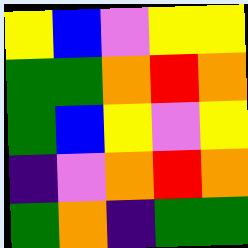[["yellow", "blue", "violet", "yellow", "yellow"], ["green", "green", "orange", "red", "orange"], ["green", "blue", "yellow", "violet", "yellow"], ["indigo", "violet", "orange", "red", "orange"], ["green", "orange", "indigo", "green", "green"]]